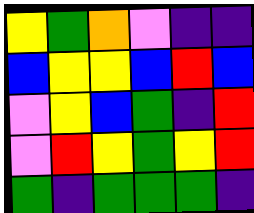[["yellow", "green", "orange", "violet", "indigo", "indigo"], ["blue", "yellow", "yellow", "blue", "red", "blue"], ["violet", "yellow", "blue", "green", "indigo", "red"], ["violet", "red", "yellow", "green", "yellow", "red"], ["green", "indigo", "green", "green", "green", "indigo"]]